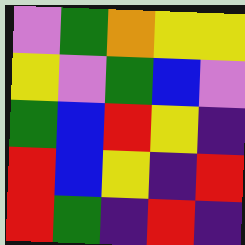[["violet", "green", "orange", "yellow", "yellow"], ["yellow", "violet", "green", "blue", "violet"], ["green", "blue", "red", "yellow", "indigo"], ["red", "blue", "yellow", "indigo", "red"], ["red", "green", "indigo", "red", "indigo"]]